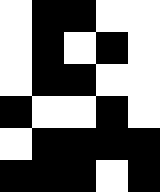[["white", "black", "black", "white", "white"], ["white", "black", "white", "black", "white"], ["white", "black", "black", "white", "white"], ["black", "white", "white", "black", "white"], ["white", "black", "black", "black", "black"], ["black", "black", "black", "white", "black"]]